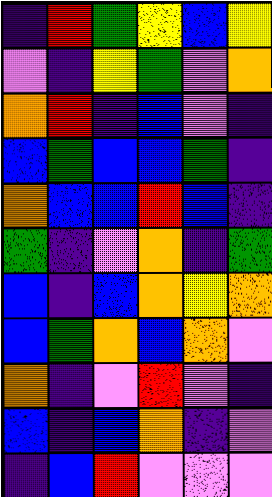[["indigo", "red", "green", "yellow", "blue", "yellow"], ["violet", "indigo", "yellow", "green", "violet", "orange"], ["orange", "red", "indigo", "blue", "violet", "indigo"], ["blue", "green", "blue", "blue", "green", "indigo"], ["orange", "blue", "blue", "red", "blue", "indigo"], ["green", "indigo", "violet", "orange", "indigo", "green"], ["blue", "indigo", "blue", "orange", "yellow", "orange"], ["blue", "green", "orange", "blue", "orange", "violet"], ["orange", "indigo", "violet", "red", "violet", "indigo"], ["blue", "indigo", "blue", "orange", "indigo", "violet"], ["indigo", "blue", "red", "violet", "violet", "violet"]]